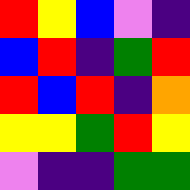[["red", "yellow", "blue", "violet", "indigo"], ["blue", "red", "indigo", "green", "red"], ["red", "blue", "red", "indigo", "orange"], ["yellow", "yellow", "green", "red", "yellow"], ["violet", "indigo", "indigo", "green", "green"]]